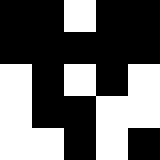[["black", "black", "white", "black", "black"], ["black", "black", "black", "black", "black"], ["white", "black", "white", "black", "white"], ["white", "black", "black", "white", "white"], ["white", "white", "black", "white", "black"]]